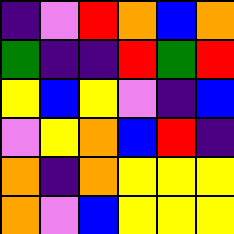[["indigo", "violet", "red", "orange", "blue", "orange"], ["green", "indigo", "indigo", "red", "green", "red"], ["yellow", "blue", "yellow", "violet", "indigo", "blue"], ["violet", "yellow", "orange", "blue", "red", "indigo"], ["orange", "indigo", "orange", "yellow", "yellow", "yellow"], ["orange", "violet", "blue", "yellow", "yellow", "yellow"]]